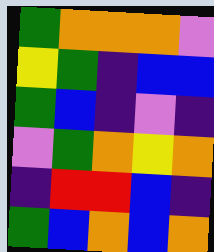[["green", "orange", "orange", "orange", "violet"], ["yellow", "green", "indigo", "blue", "blue"], ["green", "blue", "indigo", "violet", "indigo"], ["violet", "green", "orange", "yellow", "orange"], ["indigo", "red", "red", "blue", "indigo"], ["green", "blue", "orange", "blue", "orange"]]